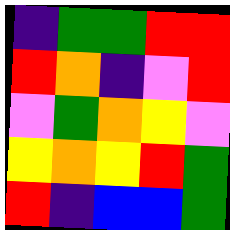[["indigo", "green", "green", "red", "red"], ["red", "orange", "indigo", "violet", "red"], ["violet", "green", "orange", "yellow", "violet"], ["yellow", "orange", "yellow", "red", "green"], ["red", "indigo", "blue", "blue", "green"]]